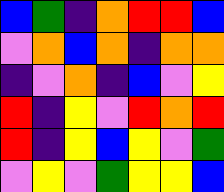[["blue", "green", "indigo", "orange", "red", "red", "blue"], ["violet", "orange", "blue", "orange", "indigo", "orange", "orange"], ["indigo", "violet", "orange", "indigo", "blue", "violet", "yellow"], ["red", "indigo", "yellow", "violet", "red", "orange", "red"], ["red", "indigo", "yellow", "blue", "yellow", "violet", "green"], ["violet", "yellow", "violet", "green", "yellow", "yellow", "blue"]]